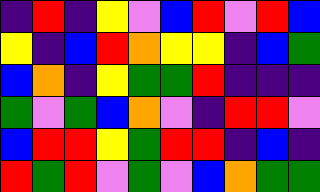[["indigo", "red", "indigo", "yellow", "violet", "blue", "red", "violet", "red", "blue"], ["yellow", "indigo", "blue", "red", "orange", "yellow", "yellow", "indigo", "blue", "green"], ["blue", "orange", "indigo", "yellow", "green", "green", "red", "indigo", "indigo", "indigo"], ["green", "violet", "green", "blue", "orange", "violet", "indigo", "red", "red", "violet"], ["blue", "red", "red", "yellow", "green", "red", "red", "indigo", "blue", "indigo"], ["red", "green", "red", "violet", "green", "violet", "blue", "orange", "green", "green"]]